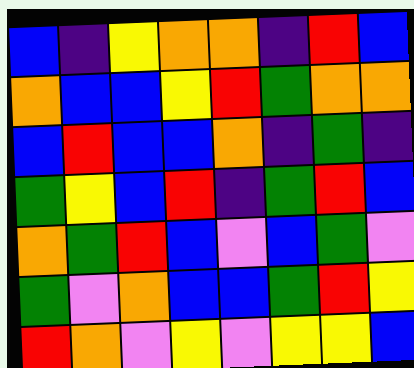[["blue", "indigo", "yellow", "orange", "orange", "indigo", "red", "blue"], ["orange", "blue", "blue", "yellow", "red", "green", "orange", "orange"], ["blue", "red", "blue", "blue", "orange", "indigo", "green", "indigo"], ["green", "yellow", "blue", "red", "indigo", "green", "red", "blue"], ["orange", "green", "red", "blue", "violet", "blue", "green", "violet"], ["green", "violet", "orange", "blue", "blue", "green", "red", "yellow"], ["red", "orange", "violet", "yellow", "violet", "yellow", "yellow", "blue"]]